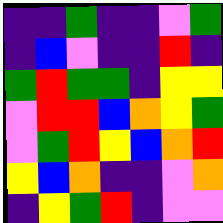[["indigo", "indigo", "green", "indigo", "indigo", "violet", "green"], ["indigo", "blue", "violet", "indigo", "indigo", "red", "indigo"], ["green", "red", "green", "green", "indigo", "yellow", "yellow"], ["violet", "red", "red", "blue", "orange", "yellow", "green"], ["violet", "green", "red", "yellow", "blue", "orange", "red"], ["yellow", "blue", "orange", "indigo", "indigo", "violet", "orange"], ["indigo", "yellow", "green", "red", "indigo", "violet", "violet"]]